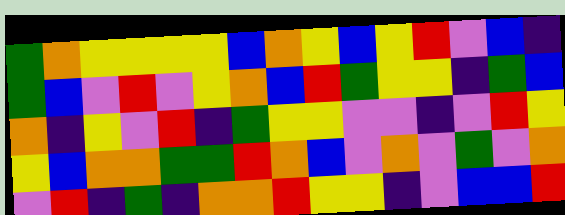[["green", "orange", "yellow", "yellow", "yellow", "yellow", "blue", "orange", "yellow", "blue", "yellow", "red", "violet", "blue", "indigo"], ["green", "blue", "violet", "red", "violet", "yellow", "orange", "blue", "red", "green", "yellow", "yellow", "indigo", "green", "blue"], ["orange", "indigo", "yellow", "violet", "red", "indigo", "green", "yellow", "yellow", "violet", "violet", "indigo", "violet", "red", "yellow"], ["yellow", "blue", "orange", "orange", "green", "green", "red", "orange", "blue", "violet", "orange", "violet", "green", "violet", "orange"], ["violet", "red", "indigo", "green", "indigo", "orange", "orange", "red", "yellow", "yellow", "indigo", "violet", "blue", "blue", "red"]]